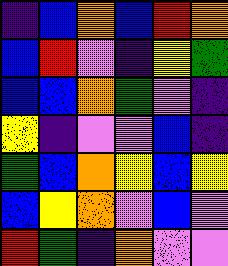[["indigo", "blue", "orange", "blue", "red", "orange"], ["blue", "red", "violet", "indigo", "yellow", "green"], ["blue", "blue", "orange", "green", "violet", "indigo"], ["yellow", "indigo", "violet", "violet", "blue", "indigo"], ["green", "blue", "orange", "yellow", "blue", "yellow"], ["blue", "yellow", "orange", "violet", "blue", "violet"], ["red", "green", "indigo", "orange", "violet", "violet"]]